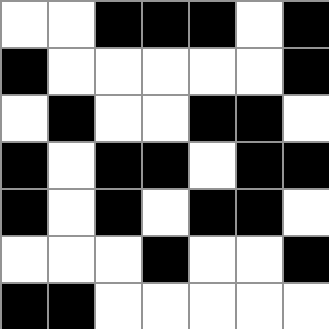[["white", "white", "black", "black", "black", "white", "black"], ["black", "white", "white", "white", "white", "white", "black"], ["white", "black", "white", "white", "black", "black", "white"], ["black", "white", "black", "black", "white", "black", "black"], ["black", "white", "black", "white", "black", "black", "white"], ["white", "white", "white", "black", "white", "white", "black"], ["black", "black", "white", "white", "white", "white", "white"]]